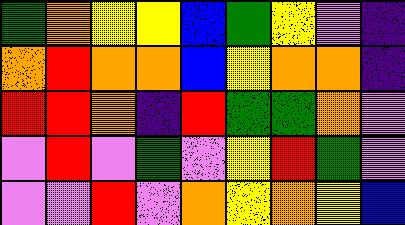[["green", "orange", "yellow", "yellow", "blue", "green", "yellow", "violet", "indigo"], ["orange", "red", "orange", "orange", "blue", "yellow", "orange", "orange", "indigo"], ["red", "red", "orange", "indigo", "red", "green", "green", "orange", "violet"], ["violet", "red", "violet", "green", "violet", "yellow", "red", "green", "violet"], ["violet", "violet", "red", "violet", "orange", "yellow", "orange", "yellow", "blue"]]